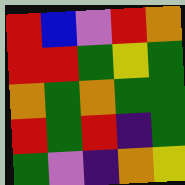[["red", "blue", "violet", "red", "orange"], ["red", "red", "green", "yellow", "green"], ["orange", "green", "orange", "green", "green"], ["red", "green", "red", "indigo", "green"], ["green", "violet", "indigo", "orange", "yellow"]]